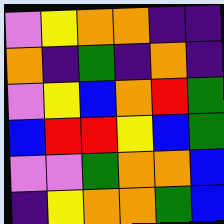[["violet", "yellow", "orange", "orange", "indigo", "indigo"], ["orange", "indigo", "green", "indigo", "orange", "indigo"], ["violet", "yellow", "blue", "orange", "red", "green"], ["blue", "red", "red", "yellow", "blue", "green"], ["violet", "violet", "green", "orange", "orange", "blue"], ["indigo", "yellow", "orange", "orange", "green", "blue"]]